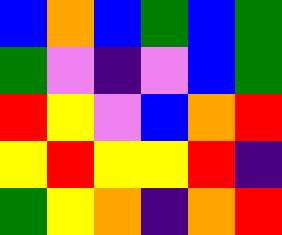[["blue", "orange", "blue", "green", "blue", "green"], ["green", "violet", "indigo", "violet", "blue", "green"], ["red", "yellow", "violet", "blue", "orange", "red"], ["yellow", "red", "yellow", "yellow", "red", "indigo"], ["green", "yellow", "orange", "indigo", "orange", "red"]]